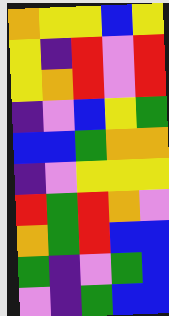[["orange", "yellow", "yellow", "blue", "yellow"], ["yellow", "indigo", "red", "violet", "red"], ["yellow", "orange", "red", "violet", "red"], ["indigo", "violet", "blue", "yellow", "green"], ["blue", "blue", "green", "orange", "orange"], ["indigo", "violet", "yellow", "yellow", "yellow"], ["red", "green", "red", "orange", "violet"], ["orange", "green", "red", "blue", "blue"], ["green", "indigo", "violet", "green", "blue"], ["violet", "indigo", "green", "blue", "blue"]]